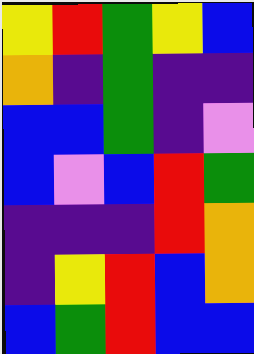[["yellow", "red", "green", "yellow", "blue"], ["orange", "indigo", "green", "indigo", "indigo"], ["blue", "blue", "green", "indigo", "violet"], ["blue", "violet", "blue", "red", "green"], ["indigo", "indigo", "indigo", "red", "orange"], ["indigo", "yellow", "red", "blue", "orange"], ["blue", "green", "red", "blue", "blue"]]